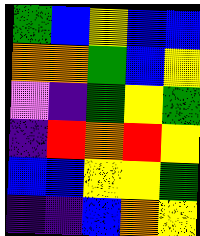[["green", "blue", "yellow", "blue", "blue"], ["orange", "orange", "green", "blue", "yellow"], ["violet", "indigo", "green", "yellow", "green"], ["indigo", "red", "orange", "red", "yellow"], ["blue", "blue", "yellow", "yellow", "green"], ["indigo", "indigo", "blue", "orange", "yellow"]]